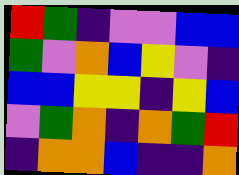[["red", "green", "indigo", "violet", "violet", "blue", "blue"], ["green", "violet", "orange", "blue", "yellow", "violet", "indigo"], ["blue", "blue", "yellow", "yellow", "indigo", "yellow", "blue"], ["violet", "green", "orange", "indigo", "orange", "green", "red"], ["indigo", "orange", "orange", "blue", "indigo", "indigo", "orange"]]